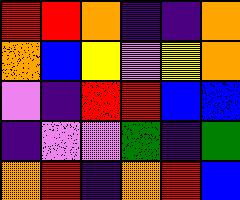[["red", "red", "orange", "indigo", "indigo", "orange"], ["orange", "blue", "yellow", "violet", "yellow", "orange"], ["violet", "indigo", "red", "red", "blue", "blue"], ["indigo", "violet", "violet", "green", "indigo", "green"], ["orange", "red", "indigo", "orange", "red", "blue"]]